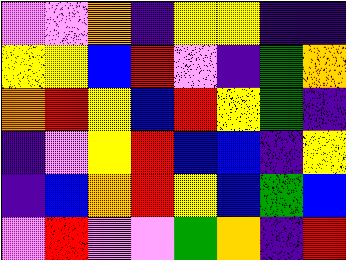[["violet", "violet", "orange", "indigo", "yellow", "yellow", "indigo", "indigo"], ["yellow", "yellow", "blue", "red", "violet", "indigo", "green", "orange"], ["orange", "red", "yellow", "blue", "red", "yellow", "green", "indigo"], ["indigo", "violet", "yellow", "red", "blue", "blue", "indigo", "yellow"], ["indigo", "blue", "orange", "red", "yellow", "blue", "green", "blue"], ["violet", "red", "violet", "violet", "green", "orange", "indigo", "red"]]